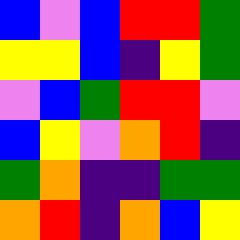[["blue", "violet", "blue", "red", "red", "green"], ["yellow", "yellow", "blue", "indigo", "yellow", "green"], ["violet", "blue", "green", "red", "red", "violet"], ["blue", "yellow", "violet", "orange", "red", "indigo"], ["green", "orange", "indigo", "indigo", "green", "green"], ["orange", "red", "indigo", "orange", "blue", "yellow"]]